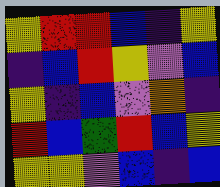[["yellow", "red", "red", "blue", "indigo", "yellow"], ["indigo", "blue", "red", "yellow", "violet", "blue"], ["yellow", "indigo", "blue", "violet", "orange", "indigo"], ["red", "blue", "green", "red", "blue", "yellow"], ["yellow", "yellow", "violet", "blue", "indigo", "blue"]]